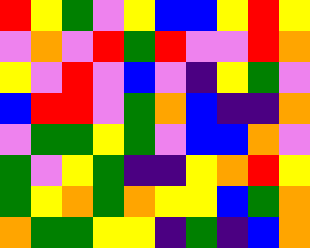[["red", "yellow", "green", "violet", "yellow", "blue", "blue", "yellow", "red", "yellow"], ["violet", "orange", "violet", "red", "green", "red", "violet", "violet", "red", "orange"], ["yellow", "violet", "red", "violet", "blue", "violet", "indigo", "yellow", "green", "violet"], ["blue", "red", "red", "violet", "green", "orange", "blue", "indigo", "indigo", "orange"], ["violet", "green", "green", "yellow", "green", "violet", "blue", "blue", "orange", "violet"], ["green", "violet", "yellow", "green", "indigo", "indigo", "yellow", "orange", "red", "yellow"], ["green", "yellow", "orange", "green", "orange", "yellow", "yellow", "blue", "green", "orange"], ["orange", "green", "green", "yellow", "yellow", "indigo", "green", "indigo", "blue", "orange"]]